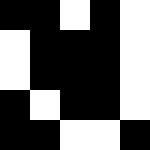[["black", "black", "white", "black", "white"], ["white", "black", "black", "black", "white"], ["white", "black", "black", "black", "white"], ["black", "white", "black", "black", "white"], ["black", "black", "white", "white", "black"]]